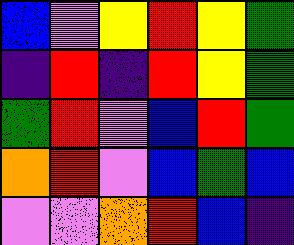[["blue", "violet", "yellow", "red", "yellow", "green"], ["indigo", "red", "indigo", "red", "yellow", "green"], ["green", "red", "violet", "blue", "red", "green"], ["orange", "red", "violet", "blue", "green", "blue"], ["violet", "violet", "orange", "red", "blue", "indigo"]]